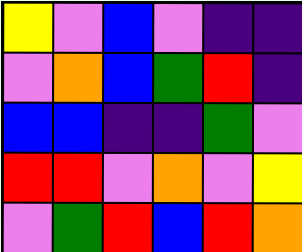[["yellow", "violet", "blue", "violet", "indigo", "indigo"], ["violet", "orange", "blue", "green", "red", "indigo"], ["blue", "blue", "indigo", "indigo", "green", "violet"], ["red", "red", "violet", "orange", "violet", "yellow"], ["violet", "green", "red", "blue", "red", "orange"]]